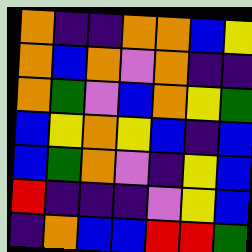[["orange", "indigo", "indigo", "orange", "orange", "blue", "yellow"], ["orange", "blue", "orange", "violet", "orange", "indigo", "indigo"], ["orange", "green", "violet", "blue", "orange", "yellow", "green"], ["blue", "yellow", "orange", "yellow", "blue", "indigo", "blue"], ["blue", "green", "orange", "violet", "indigo", "yellow", "blue"], ["red", "indigo", "indigo", "indigo", "violet", "yellow", "blue"], ["indigo", "orange", "blue", "blue", "red", "red", "green"]]